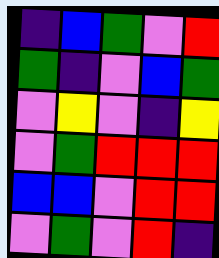[["indigo", "blue", "green", "violet", "red"], ["green", "indigo", "violet", "blue", "green"], ["violet", "yellow", "violet", "indigo", "yellow"], ["violet", "green", "red", "red", "red"], ["blue", "blue", "violet", "red", "red"], ["violet", "green", "violet", "red", "indigo"]]